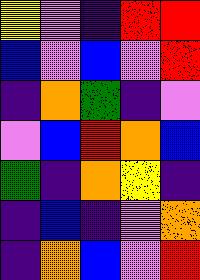[["yellow", "violet", "indigo", "red", "red"], ["blue", "violet", "blue", "violet", "red"], ["indigo", "orange", "green", "indigo", "violet"], ["violet", "blue", "red", "orange", "blue"], ["green", "indigo", "orange", "yellow", "indigo"], ["indigo", "blue", "indigo", "violet", "orange"], ["indigo", "orange", "blue", "violet", "red"]]